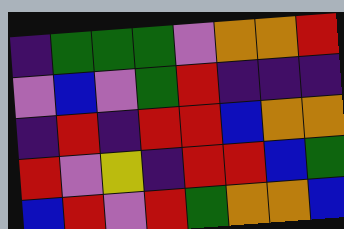[["indigo", "green", "green", "green", "violet", "orange", "orange", "red"], ["violet", "blue", "violet", "green", "red", "indigo", "indigo", "indigo"], ["indigo", "red", "indigo", "red", "red", "blue", "orange", "orange"], ["red", "violet", "yellow", "indigo", "red", "red", "blue", "green"], ["blue", "red", "violet", "red", "green", "orange", "orange", "blue"]]